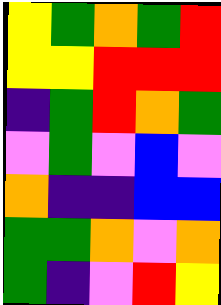[["yellow", "green", "orange", "green", "red"], ["yellow", "yellow", "red", "red", "red"], ["indigo", "green", "red", "orange", "green"], ["violet", "green", "violet", "blue", "violet"], ["orange", "indigo", "indigo", "blue", "blue"], ["green", "green", "orange", "violet", "orange"], ["green", "indigo", "violet", "red", "yellow"]]